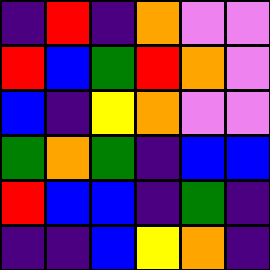[["indigo", "red", "indigo", "orange", "violet", "violet"], ["red", "blue", "green", "red", "orange", "violet"], ["blue", "indigo", "yellow", "orange", "violet", "violet"], ["green", "orange", "green", "indigo", "blue", "blue"], ["red", "blue", "blue", "indigo", "green", "indigo"], ["indigo", "indigo", "blue", "yellow", "orange", "indigo"]]